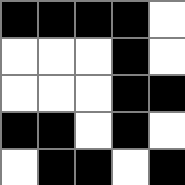[["black", "black", "black", "black", "white"], ["white", "white", "white", "black", "white"], ["white", "white", "white", "black", "black"], ["black", "black", "white", "black", "white"], ["white", "black", "black", "white", "black"]]